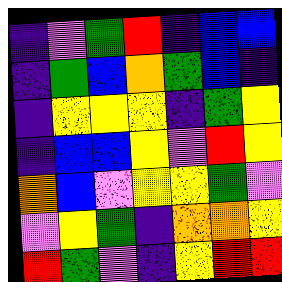[["indigo", "violet", "green", "red", "indigo", "blue", "blue"], ["indigo", "green", "blue", "orange", "green", "blue", "indigo"], ["indigo", "yellow", "yellow", "yellow", "indigo", "green", "yellow"], ["indigo", "blue", "blue", "yellow", "violet", "red", "yellow"], ["orange", "blue", "violet", "yellow", "yellow", "green", "violet"], ["violet", "yellow", "green", "indigo", "orange", "orange", "yellow"], ["red", "green", "violet", "indigo", "yellow", "red", "red"]]